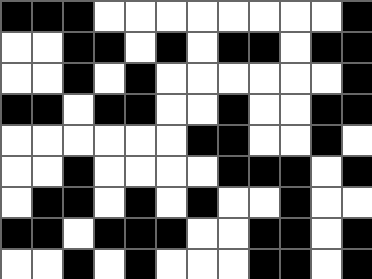[["black", "black", "black", "white", "white", "white", "white", "white", "white", "white", "white", "black"], ["white", "white", "black", "black", "white", "black", "white", "black", "black", "white", "black", "black"], ["white", "white", "black", "white", "black", "white", "white", "white", "white", "white", "white", "black"], ["black", "black", "white", "black", "black", "white", "white", "black", "white", "white", "black", "black"], ["white", "white", "white", "white", "white", "white", "black", "black", "white", "white", "black", "white"], ["white", "white", "black", "white", "white", "white", "white", "black", "black", "black", "white", "black"], ["white", "black", "black", "white", "black", "white", "black", "white", "white", "black", "white", "white"], ["black", "black", "white", "black", "black", "black", "white", "white", "black", "black", "white", "black"], ["white", "white", "black", "white", "black", "white", "white", "white", "black", "black", "white", "black"]]